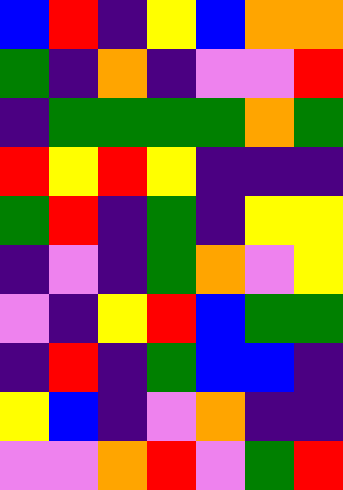[["blue", "red", "indigo", "yellow", "blue", "orange", "orange"], ["green", "indigo", "orange", "indigo", "violet", "violet", "red"], ["indigo", "green", "green", "green", "green", "orange", "green"], ["red", "yellow", "red", "yellow", "indigo", "indigo", "indigo"], ["green", "red", "indigo", "green", "indigo", "yellow", "yellow"], ["indigo", "violet", "indigo", "green", "orange", "violet", "yellow"], ["violet", "indigo", "yellow", "red", "blue", "green", "green"], ["indigo", "red", "indigo", "green", "blue", "blue", "indigo"], ["yellow", "blue", "indigo", "violet", "orange", "indigo", "indigo"], ["violet", "violet", "orange", "red", "violet", "green", "red"]]